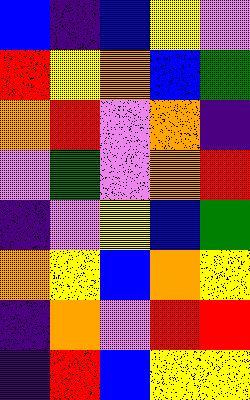[["blue", "indigo", "blue", "yellow", "violet"], ["red", "yellow", "orange", "blue", "green"], ["orange", "red", "violet", "orange", "indigo"], ["violet", "green", "violet", "orange", "red"], ["indigo", "violet", "yellow", "blue", "green"], ["orange", "yellow", "blue", "orange", "yellow"], ["indigo", "orange", "violet", "red", "red"], ["indigo", "red", "blue", "yellow", "yellow"]]